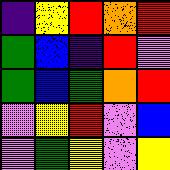[["indigo", "yellow", "red", "orange", "red"], ["green", "blue", "indigo", "red", "violet"], ["green", "blue", "green", "orange", "red"], ["violet", "yellow", "red", "violet", "blue"], ["violet", "green", "yellow", "violet", "yellow"]]